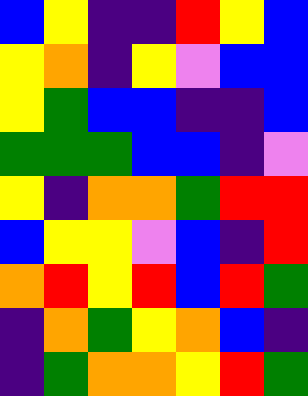[["blue", "yellow", "indigo", "indigo", "red", "yellow", "blue"], ["yellow", "orange", "indigo", "yellow", "violet", "blue", "blue"], ["yellow", "green", "blue", "blue", "indigo", "indigo", "blue"], ["green", "green", "green", "blue", "blue", "indigo", "violet"], ["yellow", "indigo", "orange", "orange", "green", "red", "red"], ["blue", "yellow", "yellow", "violet", "blue", "indigo", "red"], ["orange", "red", "yellow", "red", "blue", "red", "green"], ["indigo", "orange", "green", "yellow", "orange", "blue", "indigo"], ["indigo", "green", "orange", "orange", "yellow", "red", "green"]]